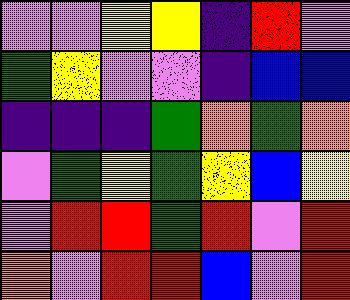[["violet", "violet", "yellow", "yellow", "indigo", "red", "violet"], ["green", "yellow", "violet", "violet", "indigo", "blue", "blue"], ["indigo", "indigo", "indigo", "green", "orange", "green", "orange"], ["violet", "green", "yellow", "green", "yellow", "blue", "yellow"], ["violet", "red", "red", "green", "red", "violet", "red"], ["orange", "violet", "red", "red", "blue", "violet", "red"]]